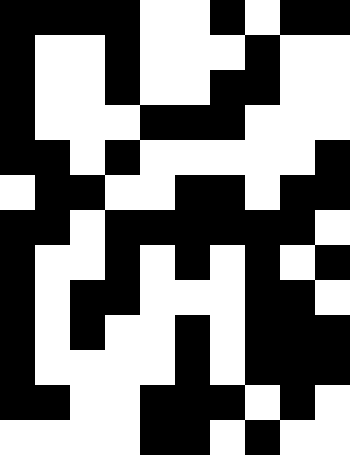[["black", "black", "black", "black", "white", "white", "black", "white", "black", "black"], ["black", "white", "white", "black", "white", "white", "white", "black", "white", "white"], ["black", "white", "white", "black", "white", "white", "black", "black", "white", "white"], ["black", "white", "white", "white", "black", "black", "black", "white", "white", "white"], ["black", "black", "white", "black", "white", "white", "white", "white", "white", "black"], ["white", "black", "black", "white", "white", "black", "black", "white", "black", "black"], ["black", "black", "white", "black", "black", "black", "black", "black", "black", "white"], ["black", "white", "white", "black", "white", "black", "white", "black", "white", "black"], ["black", "white", "black", "black", "white", "white", "white", "black", "black", "white"], ["black", "white", "black", "white", "white", "black", "white", "black", "black", "black"], ["black", "white", "white", "white", "white", "black", "white", "black", "black", "black"], ["black", "black", "white", "white", "black", "black", "black", "white", "black", "white"], ["white", "white", "white", "white", "black", "black", "white", "black", "white", "white"]]